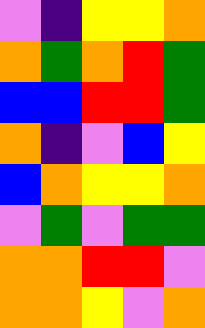[["violet", "indigo", "yellow", "yellow", "orange"], ["orange", "green", "orange", "red", "green"], ["blue", "blue", "red", "red", "green"], ["orange", "indigo", "violet", "blue", "yellow"], ["blue", "orange", "yellow", "yellow", "orange"], ["violet", "green", "violet", "green", "green"], ["orange", "orange", "red", "red", "violet"], ["orange", "orange", "yellow", "violet", "orange"]]